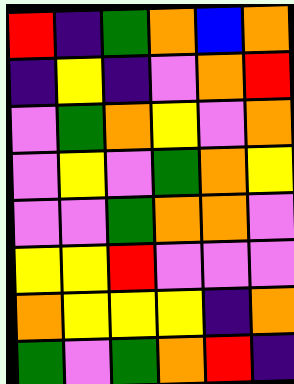[["red", "indigo", "green", "orange", "blue", "orange"], ["indigo", "yellow", "indigo", "violet", "orange", "red"], ["violet", "green", "orange", "yellow", "violet", "orange"], ["violet", "yellow", "violet", "green", "orange", "yellow"], ["violet", "violet", "green", "orange", "orange", "violet"], ["yellow", "yellow", "red", "violet", "violet", "violet"], ["orange", "yellow", "yellow", "yellow", "indigo", "orange"], ["green", "violet", "green", "orange", "red", "indigo"]]